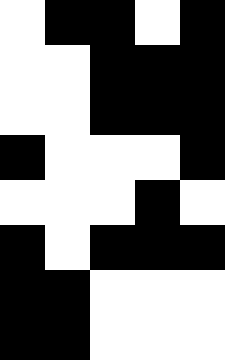[["white", "black", "black", "white", "black"], ["white", "white", "black", "black", "black"], ["white", "white", "black", "black", "black"], ["black", "white", "white", "white", "black"], ["white", "white", "white", "black", "white"], ["black", "white", "black", "black", "black"], ["black", "black", "white", "white", "white"], ["black", "black", "white", "white", "white"]]